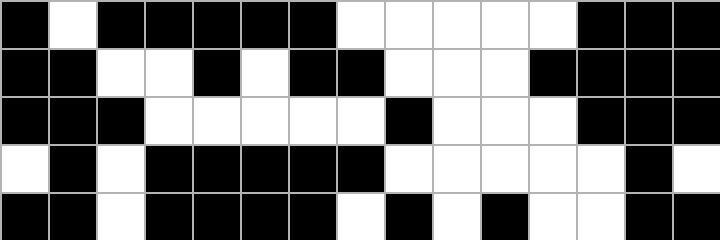[["black", "white", "black", "black", "black", "black", "black", "white", "white", "white", "white", "white", "black", "black", "black"], ["black", "black", "white", "white", "black", "white", "black", "black", "white", "white", "white", "black", "black", "black", "black"], ["black", "black", "black", "white", "white", "white", "white", "white", "black", "white", "white", "white", "black", "black", "black"], ["white", "black", "white", "black", "black", "black", "black", "black", "white", "white", "white", "white", "white", "black", "white"], ["black", "black", "white", "black", "black", "black", "black", "white", "black", "white", "black", "white", "white", "black", "black"]]